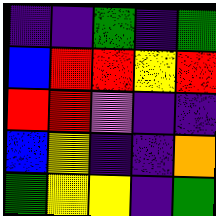[["indigo", "indigo", "green", "indigo", "green"], ["blue", "red", "red", "yellow", "red"], ["red", "red", "violet", "indigo", "indigo"], ["blue", "yellow", "indigo", "indigo", "orange"], ["green", "yellow", "yellow", "indigo", "green"]]